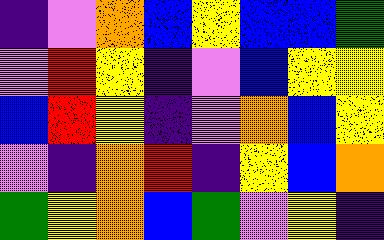[["indigo", "violet", "orange", "blue", "yellow", "blue", "blue", "green"], ["violet", "red", "yellow", "indigo", "violet", "blue", "yellow", "yellow"], ["blue", "red", "yellow", "indigo", "violet", "orange", "blue", "yellow"], ["violet", "indigo", "orange", "red", "indigo", "yellow", "blue", "orange"], ["green", "yellow", "orange", "blue", "green", "violet", "yellow", "indigo"]]